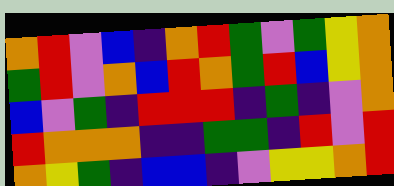[["orange", "red", "violet", "blue", "indigo", "orange", "red", "green", "violet", "green", "yellow", "orange"], ["green", "red", "violet", "orange", "blue", "red", "orange", "green", "red", "blue", "yellow", "orange"], ["blue", "violet", "green", "indigo", "red", "red", "red", "indigo", "green", "indigo", "violet", "orange"], ["red", "orange", "orange", "orange", "indigo", "indigo", "green", "green", "indigo", "red", "violet", "red"], ["orange", "yellow", "green", "indigo", "blue", "blue", "indigo", "violet", "yellow", "yellow", "orange", "red"]]